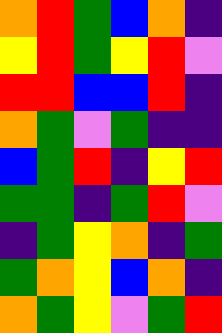[["orange", "red", "green", "blue", "orange", "indigo"], ["yellow", "red", "green", "yellow", "red", "violet"], ["red", "red", "blue", "blue", "red", "indigo"], ["orange", "green", "violet", "green", "indigo", "indigo"], ["blue", "green", "red", "indigo", "yellow", "red"], ["green", "green", "indigo", "green", "red", "violet"], ["indigo", "green", "yellow", "orange", "indigo", "green"], ["green", "orange", "yellow", "blue", "orange", "indigo"], ["orange", "green", "yellow", "violet", "green", "red"]]